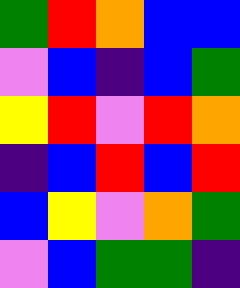[["green", "red", "orange", "blue", "blue"], ["violet", "blue", "indigo", "blue", "green"], ["yellow", "red", "violet", "red", "orange"], ["indigo", "blue", "red", "blue", "red"], ["blue", "yellow", "violet", "orange", "green"], ["violet", "blue", "green", "green", "indigo"]]